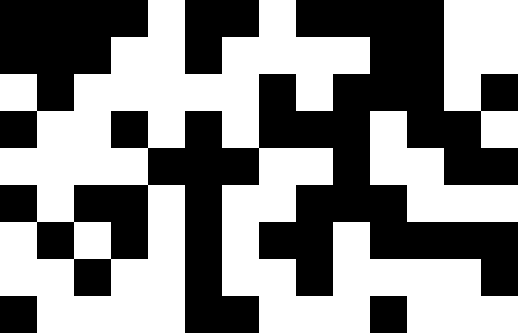[["black", "black", "black", "black", "white", "black", "black", "white", "black", "black", "black", "black", "white", "white"], ["black", "black", "black", "white", "white", "black", "white", "white", "white", "white", "black", "black", "white", "white"], ["white", "black", "white", "white", "white", "white", "white", "black", "white", "black", "black", "black", "white", "black"], ["black", "white", "white", "black", "white", "black", "white", "black", "black", "black", "white", "black", "black", "white"], ["white", "white", "white", "white", "black", "black", "black", "white", "white", "black", "white", "white", "black", "black"], ["black", "white", "black", "black", "white", "black", "white", "white", "black", "black", "black", "white", "white", "white"], ["white", "black", "white", "black", "white", "black", "white", "black", "black", "white", "black", "black", "black", "black"], ["white", "white", "black", "white", "white", "black", "white", "white", "black", "white", "white", "white", "white", "black"], ["black", "white", "white", "white", "white", "black", "black", "white", "white", "white", "black", "white", "white", "white"]]